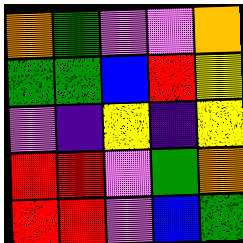[["orange", "green", "violet", "violet", "orange"], ["green", "green", "blue", "red", "yellow"], ["violet", "indigo", "yellow", "indigo", "yellow"], ["red", "red", "violet", "green", "orange"], ["red", "red", "violet", "blue", "green"]]